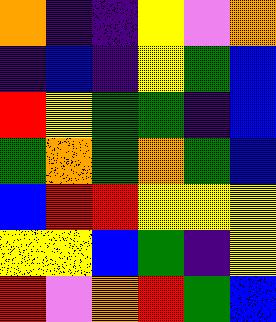[["orange", "indigo", "indigo", "yellow", "violet", "orange"], ["indigo", "blue", "indigo", "yellow", "green", "blue"], ["red", "yellow", "green", "green", "indigo", "blue"], ["green", "orange", "green", "orange", "green", "blue"], ["blue", "red", "red", "yellow", "yellow", "yellow"], ["yellow", "yellow", "blue", "green", "indigo", "yellow"], ["red", "violet", "orange", "red", "green", "blue"]]